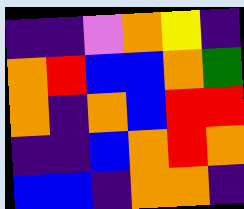[["indigo", "indigo", "violet", "orange", "yellow", "indigo"], ["orange", "red", "blue", "blue", "orange", "green"], ["orange", "indigo", "orange", "blue", "red", "red"], ["indigo", "indigo", "blue", "orange", "red", "orange"], ["blue", "blue", "indigo", "orange", "orange", "indigo"]]